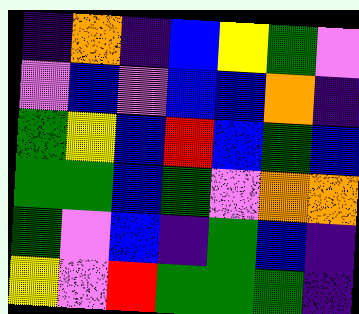[["indigo", "orange", "indigo", "blue", "yellow", "green", "violet"], ["violet", "blue", "violet", "blue", "blue", "orange", "indigo"], ["green", "yellow", "blue", "red", "blue", "green", "blue"], ["green", "green", "blue", "green", "violet", "orange", "orange"], ["green", "violet", "blue", "indigo", "green", "blue", "indigo"], ["yellow", "violet", "red", "green", "green", "green", "indigo"]]